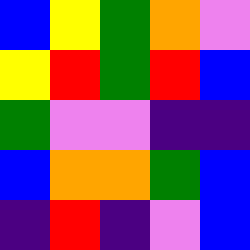[["blue", "yellow", "green", "orange", "violet"], ["yellow", "red", "green", "red", "blue"], ["green", "violet", "violet", "indigo", "indigo"], ["blue", "orange", "orange", "green", "blue"], ["indigo", "red", "indigo", "violet", "blue"]]